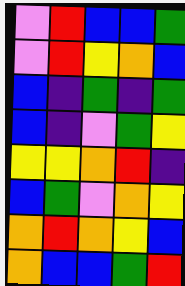[["violet", "red", "blue", "blue", "green"], ["violet", "red", "yellow", "orange", "blue"], ["blue", "indigo", "green", "indigo", "green"], ["blue", "indigo", "violet", "green", "yellow"], ["yellow", "yellow", "orange", "red", "indigo"], ["blue", "green", "violet", "orange", "yellow"], ["orange", "red", "orange", "yellow", "blue"], ["orange", "blue", "blue", "green", "red"]]